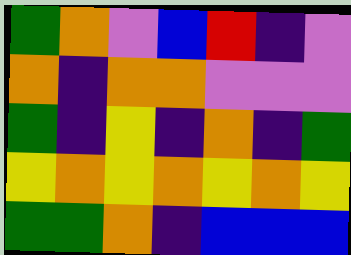[["green", "orange", "violet", "blue", "red", "indigo", "violet"], ["orange", "indigo", "orange", "orange", "violet", "violet", "violet"], ["green", "indigo", "yellow", "indigo", "orange", "indigo", "green"], ["yellow", "orange", "yellow", "orange", "yellow", "orange", "yellow"], ["green", "green", "orange", "indigo", "blue", "blue", "blue"]]